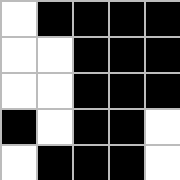[["white", "black", "black", "black", "black"], ["white", "white", "black", "black", "black"], ["white", "white", "black", "black", "black"], ["black", "white", "black", "black", "white"], ["white", "black", "black", "black", "white"]]